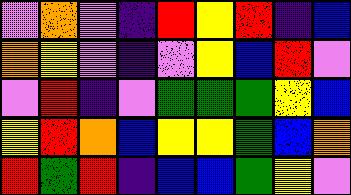[["violet", "orange", "violet", "indigo", "red", "yellow", "red", "indigo", "blue"], ["orange", "yellow", "violet", "indigo", "violet", "yellow", "blue", "red", "violet"], ["violet", "red", "indigo", "violet", "green", "green", "green", "yellow", "blue"], ["yellow", "red", "orange", "blue", "yellow", "yellow", "green", "blue", "orange"], ["red", "green", "red", "indigo", "blue", "blue", "green", "yellow", "violet"]]